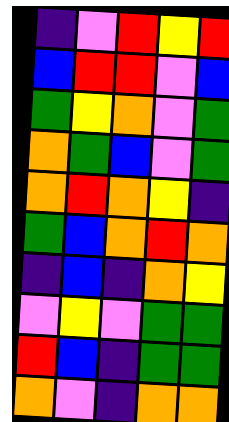[["indigo", "violet", "red", "yellow", "red"], ["blue", "red", "red", "violet", "blue"], ["green", "yellow", "orange", "violet", "green"], ["orange", "green", "blue", "violet", "green"], ["orange", "red", "orange", "yellow", "indigo"], ["green", "blue", "orange", "red", "orange"], ["indigo", "blue", "indigo", "orange", "yellow"], ["violet", "yellow", "violet", "green", "green"], ["red", "blue", "indigo", "green", "green"], ["orange", "violet", "indigo", "orange", "orange"]]